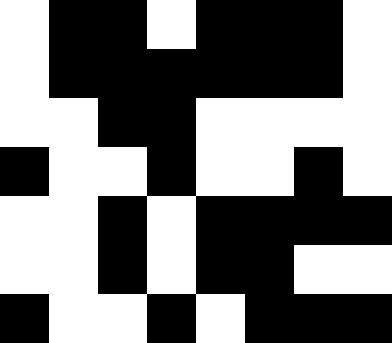[["white", "black", "black", "white", "black", "black", "black", "white"], ["white", "black", "black", "black", "black", "black", "black", "white"], ["white", "white", "black", "black", "white", "white", "white", "white"], ["black", "white", "white", "black", "white", "white", "black", "white"], ["white", "white", "black", "white", "black", "black", "black", "black"], ["white", "white", "black", "white", "black", "black", "white", "white"], ["black", "white", "white", "black", "white", "black", "black", "black"]]